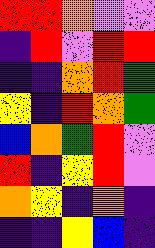[["red", "red", "orange", "violet", "violet"], ["indigo", "red", "violet", "red", "red"], ["indigo", "indigo", "orange", "red", "green"], ["yellow", "indigo", "red", "orange", "green"], ["blue", "orange", "green", "red", "violet"], ["red", "indigo", "yellow", "red", "violet"], ["orange", "yellow", "indigo", "orange", "indigo"], ["indigo", "indigo", "yellow", "blue", "indigo"]]